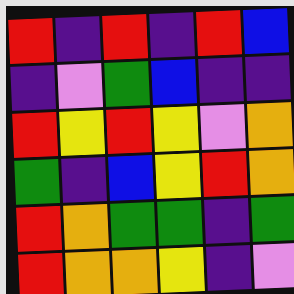[["red", "indigo", "red", "indigo", "red", "blue"], ["indigo", "violet", "green", "blue", "indigo", "indigo"], ["red", "yellow", "red", "yellow", "violet", "orange"], ["green", "indigo", "blue", "yellow", "red", "orange"], ["red", "orange", "green", "green", "indigo", "green"], ["red", "orange", "orange", "yellow", "indigo", "violet"]]